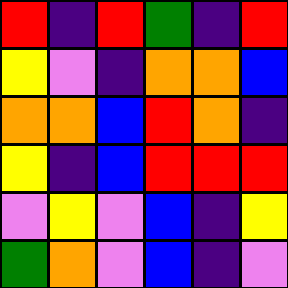[["red", "indigo", "red", "green", "indigo", "red"], ["yellow", "violet", "indigo", "orange", "orange", "blue"], ["orange", "orange", "blue", "red", "orange", "indigo"], ["yellow", "indigo", "blue", "red", "red", "red"], ["violet", "yellow", "violet", "blue", "indigo", "yellow"], ["green", "orange", "violet", "blue", "indigo", "violet"]]